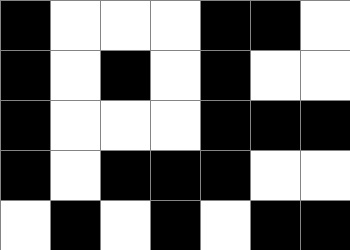[["black", "white", "white", "white", "black", "black", "white"], ["black", "white", "black", "white", "black", "white", "white"], ["black", "white", "white", "white", "black", "black", "black"], ["black", "white", "black", "black", "black", "white", "white"], ["white", "black", "white", "black", "white", "black", "black"]]